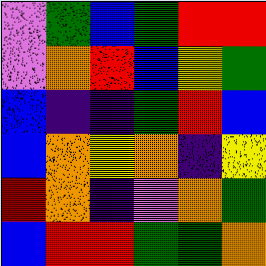[["violet", "green", "blue", "green", "red", "red"], ["violet", "orange", "red", "blue", "yellow", "green"], ["blue", "indigo", "indigo", "green", "red", "blue"], ["blue", "orange", "yellow", "orange", "indigo", "yellow"], ["red", "orange", "indigo", "violet", "orange", "green"], ["blue", "red", "red", "green", "green", "orange"]]